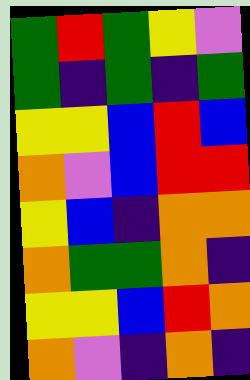[["green", "red", "green", "yellow", "violet"], ["green", "indigo", "green", "indigo", "green"], ["yellow", "yellow", "blue", "red", "blue"], ["orange", "violet", "blue", "red", "red"], ["yellow", "blue", "indigo", "orange", "orange"], ["orange", "green", "green", "orange", "indigo"], ["yellow", "yellow", "blue", "red", "orange"], ["orange", "violet", "indigo", "orange", "indigo"]]